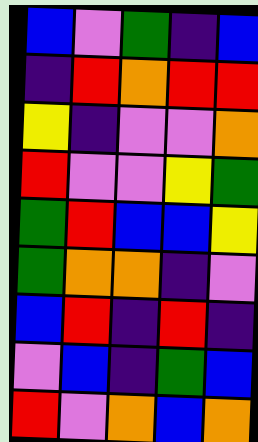[["blue", "violet", "green", "indigo", "blue"], ["indigo", "red", "orange", "red", "red"], ["yellow", "indigo", "violet", "violet", "orange"], ["red", "violet", "violet", "yellow", "green"], ["green", "red", "blue", "blue", "yellow"], ["green", "orange", "orange", "indigo", "violet"], ["blue", "red", "indigo", "red", "indigo"], ["violet", "blue", "indigo", "green", "blue"], ["red", "violet", "orange", "blue", "orange"]]